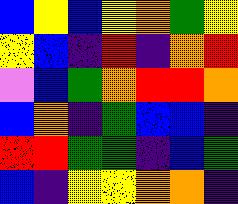[["blue", "yellow", "blue", "yellow", "orange", "green", "yellow"], ["yellow", "blue", "indigo", "red", "indigo", "orange", "red"], ["violet", "blue", "green", "orange", "red", "red", "orange"], ["blue", "orange", "indigo", "green", "blue", "blue", "indigo"], ["red", "red", "green", "green", "indigo", "blue", "green"], ["blue", "indigo", "yellow", "yellow", "orange", "orange", "indigo"]]